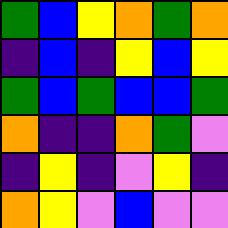[["green", "blue", "yellow", "orange", "green", "orange"], ["indigo", "blue", "indigo", "yellow", "blue", "yellow"], ["green", "blue", "green", "blue", "blue", "green"], ["orange", "indigo", "indigo", "orange", "green", "violet"], ["indigo", "yellow", "indigo", "violet", "yellow", "indigo"], ["orange", "yellow", "violet", "blue", "violet", "violet"]]